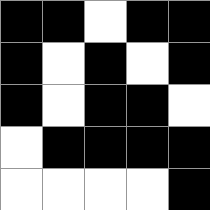[["black", "black", "white", "black", "black"], ["black", "white", "black", "white", "black"], ["black", "white", "black", "black", "white"], ["white", "black", "black", "black", "black"], ["white", "white", "white", "white", "black"]]